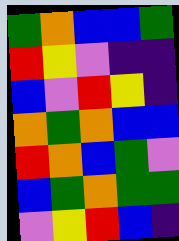[["green", "orange", "blue", "blue", "green"], ["red", "yellow", "violet", "indigo", "indigo"], ["blue", "violet", "red", "yellow", "indigo"], ["orange", "green", "orange", "blue", "blue"], ["red", "orange", "blue", "green", "violet"], ["blue", "green", "orange", "green", "green"], ["violet", "yellow", "red", "blue", "indigo"]]